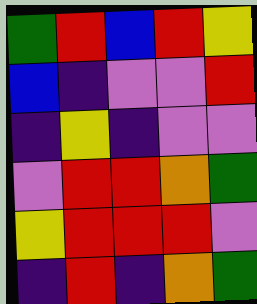[["green", "red", "blue", "red", "yellow"], ["blue", "indigo", "violet", "violet", "red"], ["indigo", "yellow", "indigo", "violet", "violet"], ["violet", "red", "red", "orange", "green"], ["yellow", "red", "red", "red", "violet"], ["indigo", "red", "indigo", "orange", "green"]]